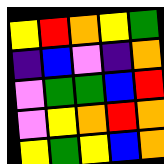[["yellow", "red", "orange", "yellow", "green"], ["indigo", "blue", "violet", "indigo", "orange"], ["violet", "green", "green", "blue", "red"], ["violet", "yellow", "orange", "red", "orange"], ["yellow", "green", "yellow", "blue", "orange"]]